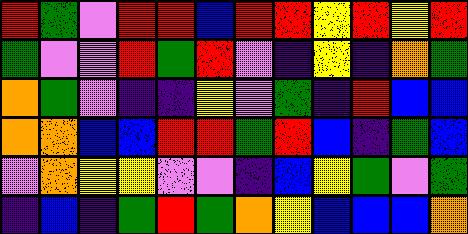[["red", "green", "violet", "red", "red", "blue", "red", "red", "yellow", "red", "yellow", "red"], ["green", "violet", "violet", "red", "green", "red", "violet", "indigo", "yellow", "indigo", "orange", "green"], ["orange", "green", "violet", "indigo", "indigo", "yellow", "violet", "green", "indigo", "red", "blue", "blue"], ["orange", "orange", "blue", "blue", "red", "red", "green", "red", "blue", "indigo", "green", "blue"], ["violet", "orange", "yellow", "yellow", "violet", "violet", "indigo", "blue", "yellow", "green", "violet", "green"], ["indigo", "blue", "indigo", "green", "red", "green", "orange", "yellow", "blue", "blue", "blue", "orange"]]